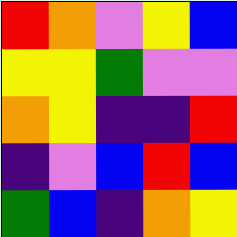[["red", "orange", "violet", "yellow", "blue"], ["yellow", "yellow", "green", "violet", "violet"], ["orange", "yellow", "indigo", "indigo", "red"], ["indigo", "violet", "blue", "red", "blue"], ["green", "blue", "indigo", "orange", "yellow"]]